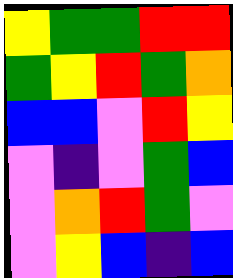[["yellow", "green", "green", "red", "red"], ["green", "yellow", "red", "green", "orange"], ["blue", "blue", "violet", "red", "yellow"], ["violet", "indigo", "violet", "green", "blue"], ["violet", "orange", "red", "green", "violet"], ["violet", "yellow", "blue", "indigo", "blue"]]